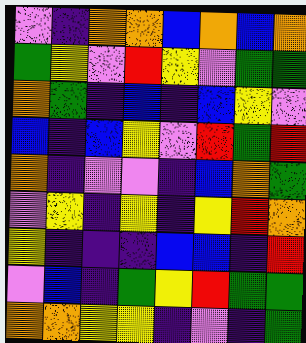[["violet", "indigo", "orange", "orange", "blue", "orange", "blue", "orange"], ["green", "yellow", "violet", "red", "yellow", "violet", "green", "green"], ["orange", "green", "indigo", "blue", "indigo", "blue", "yellow", "violet"], ["blue", "indigo", "blue", "yellow", "violet", "red", "green", "red"], ["orange", "indigo", "violet", "violet", "indigo", "blue", "orange", "green"], ["violet", "yellow", "indigo", "yellow", "indigo", "yellow", "red", "orange"], ["yellow", "indigo", "indigo", "indigo", "blue", "blue", "indigo", "red"], ["violet", "blue", "indigo", "green", "yellow", "red", "green", "green"], ["orange", "orange", "yellow", "yellow", "indigo", "violet", "indigo", "green"]]